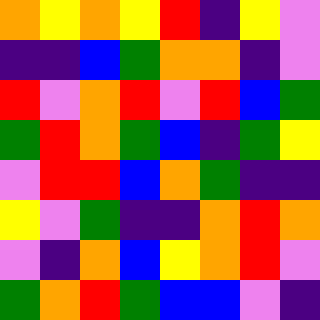[["orange", "yellow", "orange", "yellow", "red", "indigo", "yellow", "violet"], ["indigo", "indigo", "blue", "green", "orange", "orange", "indigo", "violet"], ["red", "violet", "orange", "red", "violet", "red", "blue", "green"], ["green", "red", "orange", "green", "blue", "indigo", "green", "yellow"], ["violet", "red", "red", "blue", "orange", "green", "indigo", "indigo"], ["yellow", "violet", "green", "indigo", "indigo", "orange", "red", "orange"], ["violet", "indigo", "orange", "blue", "yellow", "orange", "red", "violet"], ["green", "orange", "red", "green", "blue", "blue", "violet", "indigo"]]